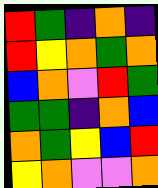[["red", "green", "indigo", "orange", "indigo"], ["red", "yellow", "orange", "green", "orange"], ["blue", "orange", "violet", "red", "green"], ["green", "green", "indigo", "orange", "blue"], ["orange", "green", "yellow", "blue", "red"], ["yellow", "orange", "violet", "violet", "orange"]]